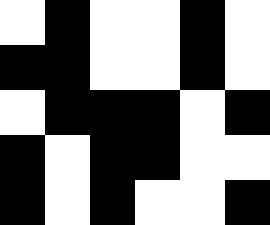[["white", "black", "white", "white", "black", "white"], ["black", "black", "white", "white", "black", "white"], ["white", "black", "black", "black", "white", "black"], ["black", "white", "black", "black", "white", "white"], ["black", "white", "black", "white", "white", "black"]]